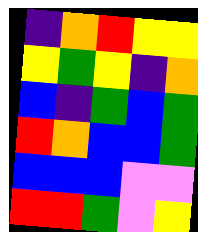[["indigo", "orange", "red", "yellow", "yellow"], ["yellow", "green", "yellow", "indigo", "orange"], ["blue", "indigo", "green", "blue", "green"], ["red", "orange", "blue", "blue", "green"], ["blue", "blue", "blue", "violet", "violet"], ["red", "red", "green", "violet", "yellow"]]